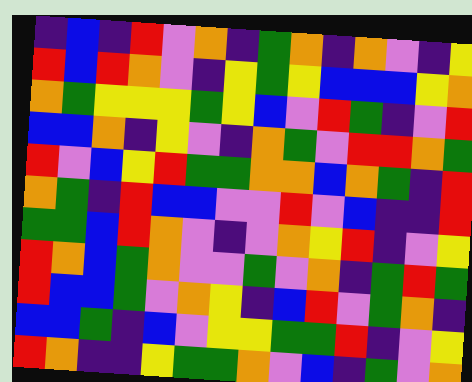[["indigo", "blue", "indigo", "red", "violet", "orange", "indigo", "green", "orange", "indigo", "orange", "violet", "indigo", "yellow"], ["red", "blue", "red", "orange", "violet", "indigo", "yellow", "green", "yellow", "blue", "blue", "blue", "yellow", "orange"], ["orange", "green", "yellow", "yellow", "yellow", "green", "yellow", "blue", "violet", "red", "green", "indigo", "violet", "red"], ["blue", "blue", "orange", "indigo", "yellow", "violet", "indigo", "orange", "green", "violet", "red", "red", "orange", "green"], ["red", "violet", "blue", "yellow", "red", "green", "green", "orange", "orange", "blue", "orange", "green", "indigo", "red"], ["orange", "green", "indigo", "red", "blue", "blue", "violet", "violet", "red", "violet", "blue", "indigo", "indigo", "red"], ["green", "green", "blue", "red", "orange", "violet", "indigo", "violet", "orange", "yellow", "red", "indigo", "violet", "yellow"], ["red", "orange", "blue", "green", "orange", "violet", "violet", "green", "violet", "orange", "indigo", "green", "red", "green"], ["red", "blue", "blue", "green", "violet", "orange", "yellow", "indigo", "blue", "red", "violet", "green", "orange", "indigo"], ["blue", "blue", "green", "indigo", "blue", "violet", "yellow", "yellow", "green", "green", "red", "indigo", "violet", "yellow"], ["red", "orange", "indigo", "indigo", "yellow", "green", "green", "orange", "violet", "blue", "indigo", "green", "violet", "orange"]]